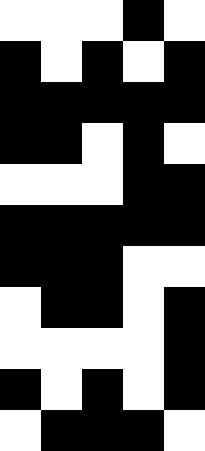[["white", "white", "white", "black", "white"], ["black", "white", "black", "white", "black"], ["black", "black", "black", "black", "black"], ["black", "black", "white", "black", "white"], ["white", "white", "white", "black", "black"], ["black", "black", "black", "black", "black"], ["black", "black", "black", "white", "white"], ["white", "black", "black", "white", "black"], ["white", "white", "white", "white", "black"], ["black", "white", "black", "white", "black"], ["white", "black", "black", "black", "white"]]